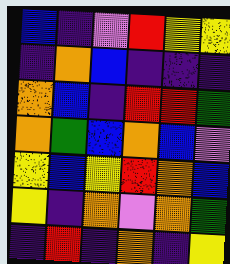[["blue", "indigo", "violet", "red", "yellow", "yellow"], ["indigo", "orange", "blue", "indigo", "indigo", "indigo"], ["orange", "blue", "indigo", "red", "red", "green"], ["orange", "green", "blue", "orange", "blue", "violet"], ["yellow", "blue", "yellow", "red", "orange", "blue"], ["yellow", "indigo", "orange", "violet", "orange", "green"], ["indigo", "red", "indigo", "orange", "indigo", "yellow"]]